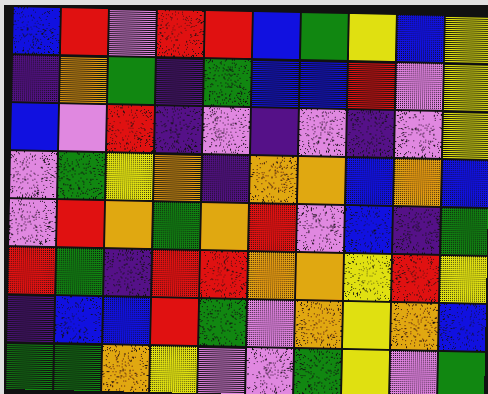[["blue", "red", "violet", "red", "red", "blue", "green", "yellow", "blue", "yellow"], ["indigo", "orange", "green", "indigo", "green", "blue", "blue", "red", "violet", "yellow"], ["blue", "violet", "red", "indigo", "violet", "indigo", "violet", "indigo", "violet", "yellow"], ["violet", "green", "yellow", "orange", "indigo", "orange", "orange", "blue", "orange", "blue"], ["violet", "red", "orange", "green", "orange", "red", "violet", "blue", "indigo", "green"], ["red", "green", "indigo", "red", "red", "orange", "orange", "yellow", "red", "yellow"], ["indigo", "blue", "blue", "red", "green", "violet", "orange", "yellow", "orange", "blue"], ["green", "green", "orange", "yellow", "violet", "violet", "green", "yellow", "violet", "green"]]